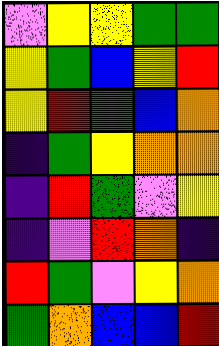[["violet", "yellow", "yellow", "green", "green"], ["yellow", "green", "blue", "yellow", "red"], ["yellow", "red", "green", "blue", "orange"], ["indigo", "green", "yellow", "orange", "orange"], ["indigo", "red", "green", "violet", "yellow"], ["indigo", "violet", "red", "orange", "indigo"], ["red", "green", "violet", "yellow", "orange"], ["green", "orange", "blue", "blue", "red"]]